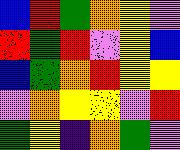[["blue", "red", "green", "orange", "yellow", "violet"], ["red", "green", "red", "violet", "yellow", "blue"], ["blue", "green", "orange", "red", "yellow", "yellow"], ["violet", "orange", "yellow", "yellow", "violet", "red"], ["green", "yellow", "indigo", "orange", "green", "violet"]]